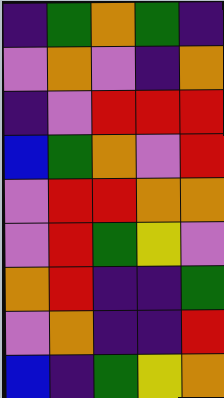[["indigo", "green", "orange", "green", "indigo"], ["violet", "orange", "violet", "indigo", "orange"], ["indigo", "violet", "red", "red", "red"], ["blue", "green", "orange", "violet", "red"], ["violet", "red", "red", "orange", "orange"], ["violet", "red", "green", "yellow", "violet"], ["orange", "red", "indigo", "indigo", "green"], ["violet", "orange", "indigo", "indigo", "red"], ["blue", "indigo", "green", "yellow", "orange"]]